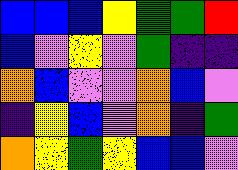[["blue", "blue", "blue", "yellow", "green", "green", "red"], ["blue", "violet", "yellow", "violet", "green", "indigo", "indigo"], ["orange", "blue", "violet", "violet", "orange", "blue", "violet"], ["indigo", "yellow", "blue", "violet", "orange", "indigo", "green"], ["orange", "yellow", "green", "yellow", "blue", "blue", "violet"]]